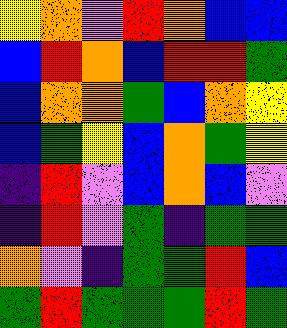[["yellow", "orange", "violet", "red", "orange", "blue", "blue"], ["blue", "red", "orange", "blue", "red", "red", "green"], ["blue", "orange", "orange", "green", "blue", "orange", "yellow"], ["blue", "green", "yellow", "blue", "orange", "green", "yellow"], ["indigo", "red", "violet", "blue", "orange", "blue", "violet"], ["indigo", "red", "violet", "green", "indigo", "green", "green"], ["orange", "violet", "indigo", "green", "green", "red", "blue"], ["green", "red", "green", "green", "green", "red", "green"]]